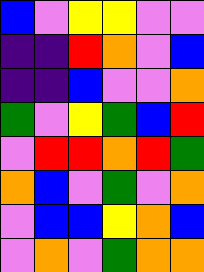[["blue", "violet", "yellow", "yellow", "violet", "violet"], ["indigo", "indigo", "red", "orange", "violet", "blue"], ["indigo", "indigo", "blue", "violet", "violet", "orange"], ["green", "violet", "yellow", "green", "blue", "red"], ["violet", "red", "red", "orange", "red", "green"], ["orange", "blue", "violet", "green", "violet", "orange"], ["violet", "blue", "blue", "yellow", "orange", "blue"], ["violet", "orange", "violet", "green", "orange", "orange"]]